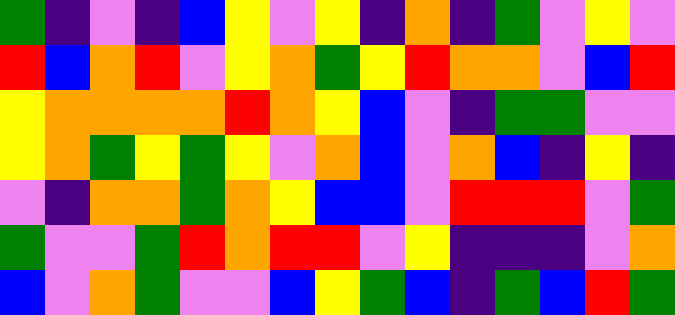[["green", "indigo", "violet", "indigo", "blue", "yellow", "violet", "yellow", "indigo", "orange", "indigo", "green", "violet", "yellow", "violet"], ["red", "blue", "orange", "red", "violet", "yellow", "orange", "green", "yellow", "red", "orange", "orange", "violet", "blue", "red"], ["yellow", "orange", "orange", "orange", "orange", "red", "orange", "yellow", "blue", "violet", "indigo", "green", "green", "violet", "violet"], ["yellow", "orange", "green", "yellow", "green", "yellow", "violet", "orange", "blue", "violet", "orange", "blue", "indigo", "yellow", "indigo"], ["violet", "indigo", "orange", "orange", "green", "orange", "yellow", "blue", "blue", "violet", "red", "red", "red", "violet", "green"], ["green", "violet", "violet", "green", "red", "orange", "red", "red", "violet", "yellow", "indigo", "indigo", "indigo", "violet", "orange"], ["blue", "violet", "orange", "green", "violet", "violet", "blue", "yellow", "green", "blue", "indigo", "green", "blue", "red", "green"]]